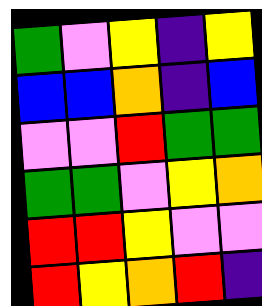[["green", "violet", "yellow", "indigo", "yellow"], ["blue", "blue", "orange", "indigo", "blue"], ["violet", "violet", "red", "green", "green"], ["green", "green", "violet", "yellow", "orange"], ["red", "red", "yellow", "violet", "violet"], ["red", "yellow", "orange", "red", "indigo"]]